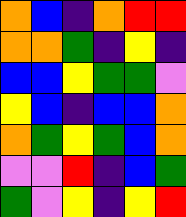[["orange", "blue", "indigo", "orange", "red", "red"], ["orange", "orange", "green", "indigo", "yellow", "indigo"], ["blue", "blue", "yellow", "green", "green", "violet"], ["yellow", "blue", "indigo", "blue", "blue", "orange"], ["orange", "green", "yellow", "green", "blue", "orange"], ["violet", "violet", "red", "indigo", "blue", "green"], ["green", "violet", "yellow", "indigo", "yellow", "red"]]